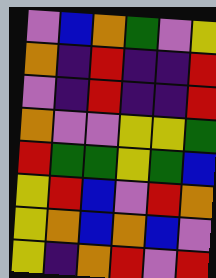[["violet", "blue", "orange", "green", "violet", "yellow"], ["orange", "indigo", "red", "indigo", "indigo", "red"], ["violet", "indigo", "red", "indigo", "indigo", "red"], ["orange", "violet", "violet", "yellow", "yellow", "green"], ["red", "green", "green", "yellow", "green", "blue"], ["yellow", "red", "blue", "violet", "red", "orange"], ["yellow", "orange", "blue", "orange", "blue", "violet"], ["yellow", "indigo", "orange", "red", "violet", "red"]]